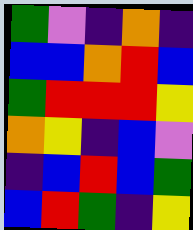[["green", "violet", "indigo", "orange", "indigo"], ["blue", "blue", "orange", "red", "blue"], ["green", "red", "red", "red", "yellow"], ["orange", "yellow", "indigo", "blue", "violet"], ["indigo", "blue", "red", "blue", "green"], ["blue", "red", "green", "indigo", "yellow"]]